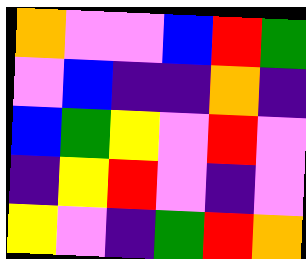[["orange", "violet", "violet", "blue", "red", "green"], ["violet", "blue", "indigo", "indigo", "orange", "indigo"], ["blue", "green", "yellow", "violet", "red", "violet"], ["indigo", "yellow", "red", "violet", "indigo", "violet"], ["yellow", "violet", "indigo", "green", "red", "orange"]]